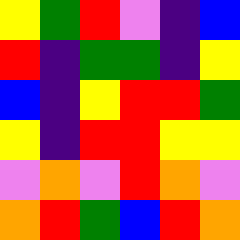[["yellow", "green", "red", "violet", "indigo", "blue"], ["red", "indigo", "green", "green", "indigo", "yellow"], ["blue", "indigo", "yellow", "red", "red", "green"], ["yellow", "indigo", "red", "red", "yellow", "yellow"], ["violet", "orange", "violet", "red", "orange", "violet"], ["orange", "red", "green", "blue", "red", "orange"]]